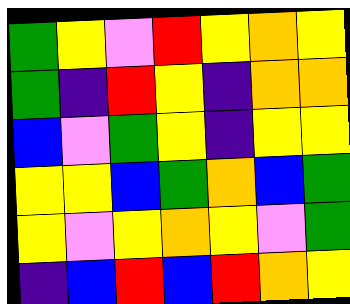[["green", "yellow", "violet", "red", "yellow", "orange", "yellow"], ["green", "indigo", "red", "yellow", "indigo", "orange", "orange"], ["blue", "violet", "green", "yellow", "indigo", "yellow", "yellow"], ["yellow", "yellow", "blue", "green", "orange", "blue", "green"], ["yellow", "violet", "yellow", "orange", "yellow", "violet", "green"], ["indigo", "blue", "red", "blue", "red", "orange", "yellow"]]